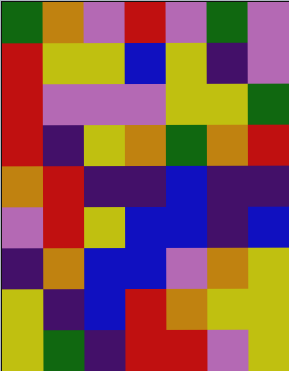[["green", "orange", "violet", "red", "violet", "green", "violet"], ["red", "yellow", "yellow", "blue", "yellow", "indigo", "violet"], ["red", "violet", "violet", "violet", "yellow", "yellow", "green"], ["red", "indigo", "yellow", "orange", "green", "orange", "red"], ["orange", "red", "indigo", "indigo", "blue", "indigo", "indigo"], ["violet", "red", "yellow", "blue", "blue", "indigo", "blue"], ["indigo", "orange", "blue", "blue", "violet", "orange", "yellow"], ["yellow", "indigo", "blue", "red", "orange", "yellow", "yellow"], ["yellow", "green", "indigo", "red", "red", "violet", "yellow"]]